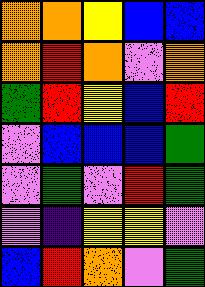[["orange", "orange", "yellow", "blue", "blue"], ["orange", "red", "orange", "violet", "orange"], ["green", "red", "yellow", "blue", "red"], ["violet", "blue", "blue", "blue", "green"], ["violet", "green", "violet", "red", "green"], ["violet", "indigo", "yellow", "yellow", "violet"], ["blue", "red", "orange", "violet", "green"]]